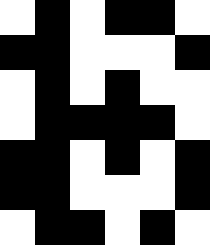[["white", "black", "white", "black", "black", "white"], ["black", "black", "white", "white", "white", "black"], ["white", "black", "white", "black", "white", "white"], ["white", "black", "black", "black", "black", "white"], ["black", "black", "white", "black", "white", "black"], ["black", "black", "white", "white", "white", "black"], ["white", "black", "black", "white", "black", "white"]]